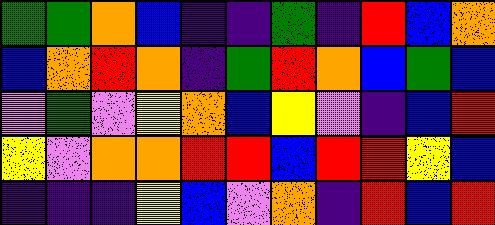[["green", "green", "orange", "blue", "indigo", "indigo", "green", "indigo", "red", "blue", "orange"], ["blue", "orange", "red", "orange", "indigo", "green", "red", "orange", "blue", "green", "blue"], ["violet", "green", "violet", "yellow", "orange", "blue", "yellow", "violet", "indigo", "blue", "red"], ["yellow", "violet", "orange", "orange", "red", "red", "blue", "red", "red", "yellow", "blue"], ["indigo", "indigo", "indigo", "yellow", "blue", "violet", "orange", "indigo", "red", "blue", "red"]]